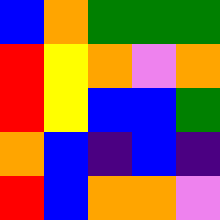[["blue", "orange", "green", "green", "green"], ["red", "yellow", "orange", "violet", "orange"], ["red", "yellow", "blue", "blue", "green"], ["orange", "blue", "indigo", "blue", "indigo"], ["red", "blue", "orange", "orange", "violet"]]